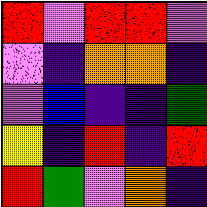[["red", "violet", "red", "red", "violet"], ["violet", "indigo", "orange", "orange", "indigo"], ["violet", "blue", "indigo", "indigo", "green"], ["yellow", "indigo", "red", "indigo", "red"], ["red", "green", "violet", "orange", "indigo"]]